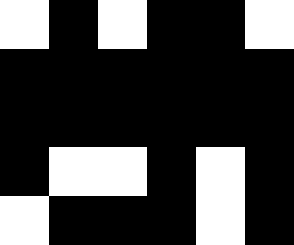[["white", "black", "white", "black", "black", "white"], ["black", "black", "black", "black", "black", "black"], ["black", "black", "black", "black", "black", "black"], ["black", "white", "white", "black", "white", "black"], ["white", "black", "black", "black", "white", "black"]]